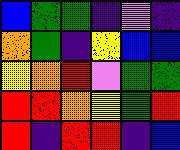[["blue", "green", "green", "indigo", "violet", "indigo"], ["orange", "green", "indigo", "yellow", "blue", "blue"], ["yellow", "orange", "red", "violet", "green", "green"], ["red", "red", "orange", "yellow", "green", "red"], ["red", "indigo", "red", "red", "indigo", "blue"]]